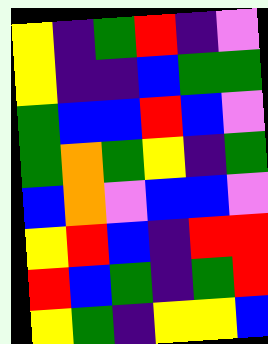[["yellow", "indigo", "green", "red", "indigo", "violet"], ["yellow", "indigo", "indigo", "blue", "green", "green"], ["green", "blue", "blue", "red", "blue", "violet"], ["green", "orange", "green", "yellow", "indigo", "green"], ["blue", "orange", "violet", "blue", "blue", "violet"], ["yellow", "red", "blue", "indigo", "red", "red"], ["red", "blue", "green", "indigo", "green", "red"], ["yellow", "green", "indigo", "yellow", "yellow", "blue"]]